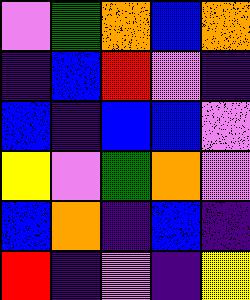[["violet", "green", "orange", "blue", "orange"], ["indigo", "blue", "red", "violet", "indigo"], ["blue", "indigo", "blue", "blue", "violet"], ["yellow", "violet", "green", "orange", "violet"], ["blue", "orange", "indigo", "blue", "indigo"], ["red", "indigo", "violet", "indigo", "yellow"]]